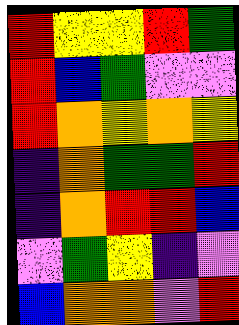[["red", "yellow", "yellow", "red", "green"], ["red", "blue", "green", "violet", "violet"], ["red", "orange", "yellow", "orange", "yellow"], ["indigo", "orange", "green", "green", "red"], ["indigo", "orange", "red", "red", "blue"], ["violet", "green", "yellow", "indigo", "violet"], ["blue", "orange", "orange", "violet", "red"]]